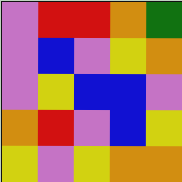[["violet", "red", "red", "orange", "green"], ["violet", "blue", "violet", "yellow", "orange"], ["violet", "yellow", "blue", "blue", "violet"], ["orange", "red", "violet", "blue", "yellow"], ["yellow", "violet", "yellow", "orange", "orange"]]